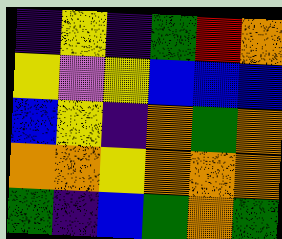[["indigo", "yellow", "indigo", "green", "red", "orange"], ["yellow", "violet", "yellow", "blue", "blue", "blue"], ["blue", "yellow", "indigo", "orange", "green", "orange"], ["orange", "orange", "yellow", "orange", "orange", "orange"], ["green", "indigo", "blue", "green", "orange", "green"]]